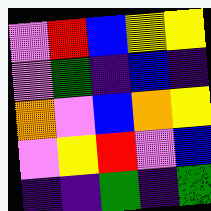[["violet", "red", "blue", "yellow", "yellow"], ["violet", "green", "indigo", "blue", "indigo"], ["orange", "violet", "blue", "orange", "yellow"], ["violet", "yellow", "red", "violet", "blue"], ["indigo", "indigo", "green", "indigo", "green"]]